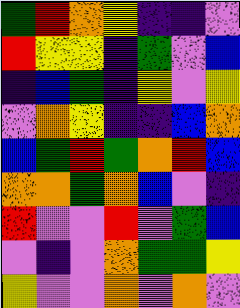[["green", "red", "orange", "yellow", "indigo", "indigo", "violet"], ["red", "yellow", "yellow", "indigo", "green", "violet", "blue"], ["indigo", "blue", "green", "indigo", "yellow", "violet", "yellow"], ["violet", "orange", "yellow", "indigo", "indigo", "blue", "orange"], ["blue", "green", "red", "green", "orange", "red", "blue"], ["orange", "orange", "green", "orange", "blue", "violet", "indigo"], ["red", "violet", "violet", "red", "violet", "green", "blue"], ["violet", "indigo", "violet", "orange", "green", "green", "yellow"], ["yellow", "violet", "violet", "orange", "violet", "orange", "violet"]]